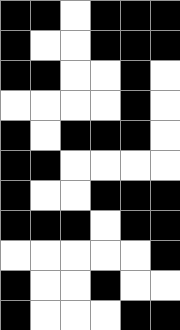[["black", "black", "white", "black", "black", "black"], ["black", "white", "white", "black", "black", "black"], ["black", "black", "white", "white", "black", "white"], ["white", "white", "white", "white", "black", "white"], ["black", "white", "black", "black", "black", "white"], ["black", "black", "white", "white", "white", "white"], ["black", "white", "white", "black", "black", "black"], ["black", "black", "black", "white", "black", "black"], ["white", "white", "white", "white", "white", "black"], ["black", "white", "white", "black", "white", "white"], ["black", "white", "white", "white", "black", "black"]]